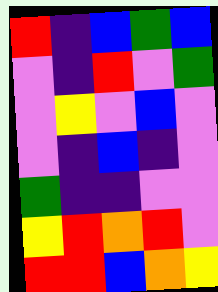[["red", "indigo", "blue", "green", "blue"], ["violet", "indigo", "red", "violet", "green"], ["violet", "yellow", "violet", "blue", "violet"], ["violet", "indigo", "blue", "indigo", "violet"], ["green", "indigo", "indigo", "violet", "violet"], ["yellow", "red", "orange", "red", "violet"], ["red", "red", "blue", "orange", "yellow"]]